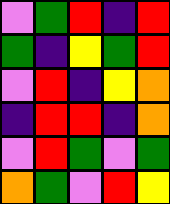[["violet", "green", "red", "indigo", "red"], ["green", "indigo", "yellow", "green", "red"], ["violet", "red", "indigo", "yellow", "orange"], ["indigo", "red", "red", "indigo", "orange"], ["violet", "red", "green", "violet", "green"], ["orange", "green", "violet", "red", "yellow"]]